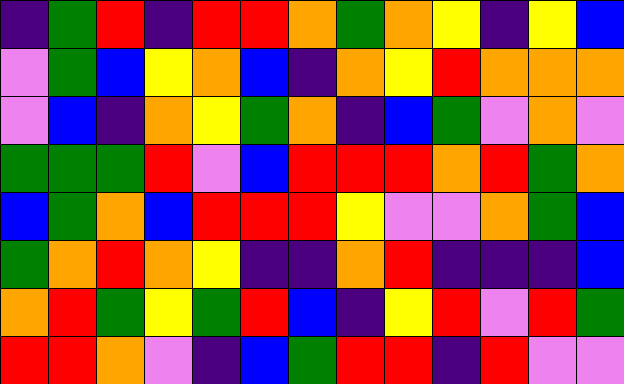[["indigo", "green", "red", "indigo", "red", "red", "orange", "green", "orange", "yellow", "indigo", "yellow", "blue"], ["violet", "green", "blue", "yellow", "orange", "blue", "indigo", "orange", "yellow", "red", "orange", "orange", "orange"], ["violet", "blue", "indigo", "orange", "yellow", "green", "orange", "indigo", "blue", "green", "violet", "orange", "violet"], ["green", "green", "green", "red", "violet", "blue", "red", "red", "red", "orange", "red", "green", "orange"], ["blue", "green", "orange", "blue", "red", "red", "red", "yellow", "violet", "violet", "orange", "green", "blue"], ["green", "orange", "red", "orange", "yellow", "indigo", "indigo", "orange", "red", "indigo", "indigo", "indigo", "blue"], ["orange", "red", "green", "yellow", "green", "red", "blue", "indigo", "yellow", "red", "violet", "red", "green"], ["red", "red", "orange", "violet", "indigo", "blue", "green", "red", "red", "indigo", "red", "violet", "violet"]]